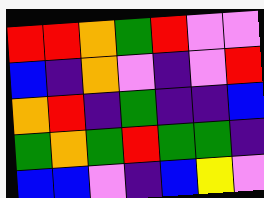[["red", "red", "orange", "green", "red", "violet", "violet"], ["blue", "indigo", "orange", "violet", "indigo", "violet", "red"], ["orange", "red", "indigo", "green", "indigo", "indigo", "blue"], ["green", "orange", "green", "red", "green", "green", "indigo"], ["blue", "blue", "violet", "indigo", "blue", "yellow", "violet"]]